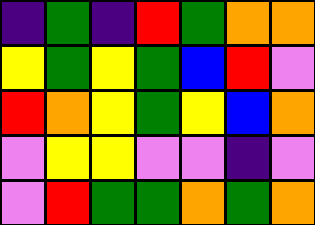[["indigo", "green", "indigo", "red", "green", "orange", "orange"], ["yellow", "green", "yellow", "green", "blue", "red", "violet"], ["red", "orange", "yellow", "green", "yellow", "blue", "orange"], ["violet", "yellow", "yellow", "violet", "violet", "indigo", "violet"], ["violet", "red", "green", "green", "orange", "green", "orange"]]